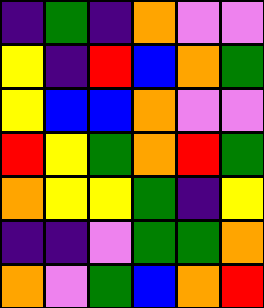[["indigo", "green", "indigo", "orange", "violet", "violet"], ["yellow", "indigo", "red", "blue", "orange", "green"], ["yellow", "blue", "blue", "orange", "violet", "violet"], ["red", "yellow", "green", "orange", "red", "green"], ["orange", "yellow", "yellow", "green", "indigo", "yellow"], ["indigo", "indigo", "violet", "green", "green", "orange"], ["orange", "violet", "green", "blue", "orange", "red"]]